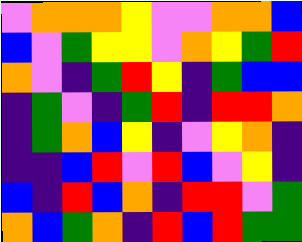[["violet", "orange", "orange", "orange", "yellow", "violet", "violet", "orange", "orange", "blue"], ["blue", "violet", "green", "yellow", "yellow", "violet", "orange", "yellow", "green", "red"], ["orange", "violet", "indigo", "green", "red", "yellow", "indigo", "green", "blue", "blue"], ["indigo", "green", "violet", "indigo", "green", "red", "indigo", "red", "red", "orange"], ["indigo", "green", "orange", "blue", "yellow", "indigo", "violet", "yellow", "orange", "indigo"], ["indigo", "indigo", "blue", "red", "violet", "red", "blue", "violet", "yellow", "indigo"], ["blue", "indigo", "red", "blue", "orange", "indigo", "red", "red", "violet", "green"], ["orange", "blue", "green", "orange", "indigo", "red", "blue", "red", "green", "green"]]